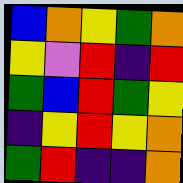[["blue", "orange", "yellow", "green", "orange"], ["yellow", "violet", "red", "indigo", "red"], ["green", "blue", "red", "green", "yellow"], ["indigo", "yellow", "red", "yellow", "orange"], ["green", "red", "indigo", "indigo", "orange"]]